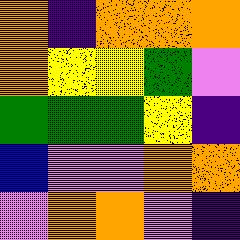[["orange", "indigo", "orange", "orange", "orange"], ["orange", "yellow", "yellow", "green", "violet"], ["green", "green", "green", "yellow", "indigo"], ["blue", "violet", "violet", "orange", "orange"], ["violet", "orange", "orange", "violet", "indigo"]]